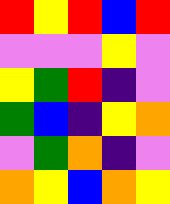[["red", "yellow", "red", "blue", "red"], ["violet", "violet", "violet", "yellow", "violet"], ["yellow", "green", "red", "indigo", "violet"], ["green", "blue", "indigo", "yellow", "orange"], ["violet", "green", "orange", "indigo", "violet"], ["orange", "yellow", "blue", "orange", "yellow"]]